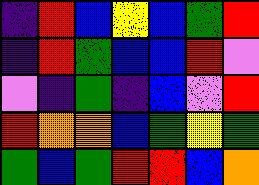[["indigo", "red", "blue", "yellow", "blue", "green", "red"], ["indigo", "red", "green", "blue", "blue", "red", "violet"], ["violet", "indigo", "green", "indigo", "blue", "violet", "red"], ["red", "orange", "orange", "blue", "green", "yellow", "green"], ["green", "blue", "green", "red", "red", "blue", "orange"]]